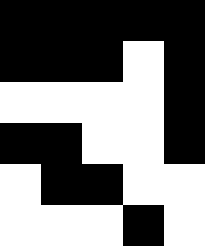[["black", "black", "black", "black", "black"], ["black", "black", "black", "white", "black"], ["white", "white", "white", "white", "black"], ["black", "black", "white", "white", "black"], ["white", "black", "black", "white", "white"], ["white", "white", "white", "black", "white"]]